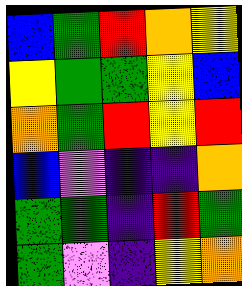[["blue", "green", "red", "orange", "yellow"], ["yellow", "green", "green", "yellow", "blue"], ["orange", "green", "red", "yellow", "red"], ["blue", "violet", "indigo", "indigo", "orange"], ["green", "green", "indigo", "red", "green"], ["green", "violet", "indigo", "yellow", "orange"]]